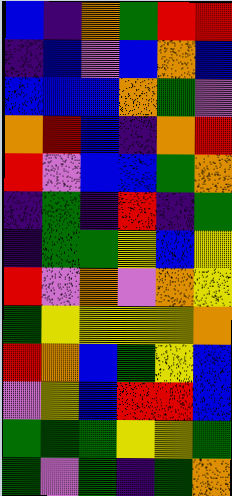[["blue", "indigo", "orange", "green", "red", "red"], ["indigo", "blue", "violet", "blue", "orange", "blue"], ["blue", "blue", "blue", "orange", "green", "violet"], ["orange", "red", "blue", "indigo", "orange", "red"], ["red", "violet", "blue", "blue", "green", "orange"], ["indigo", "green", "indigo", "red", "indigo", "green"], ["indigo", "green", "green", "yellow", "blue", "yellow"], ["red", "violet", "orange", "violet", "orange", "yellow"], ["green", "yellow", "yellow", "yellow", "yellow", "orange"], ["red", "orange", "blue", "green", "yellow", "blue"], ["violet", "yellow", "blue", "red", "red", "blue"], ["green", "green", "green", "yellow", "yellow", "green"], ["green", "violet", "green", "indigo", "green", "orange"]]